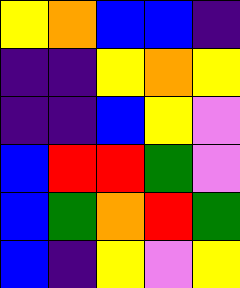[["yellow", "orange", "blue", "blue", "indigo"], ["indigo", "indigo", "yellow", "orange", "yellow"], ["indigo", "indigo", "blue", "yellow", "violet"], ["blue", "red", "red", "green", "violet"], ["blue", "green", "orange", "red", "green"], ["blue", "indigo", "yellow", "violet", "yellow"]]